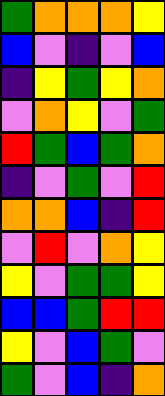[["green", "orange", "orange", "orange", "yellow"], ["blue", "violet", "indigo", "violet", "blue"], ["indigo", "yellow", "green", "yellow", "orange"], ["violet", "orange", "yellow", "violet", "green"], ["red", "green", "blue", "green", "orange"], ["indigo", "violet", "green", "violet", "red"], ["orange", "orange", "blue", "indigo", "red"], ["violet", "red", "violet", "orange", "yellow"], ["yellow", "violet", "green", "green", "yellow"], ["blue", "blue", "green", "red", "red"], ["yellow", "violet", "blue", "green", "violet"], ["green", "violet", "blue", "indigo", "orange"]]